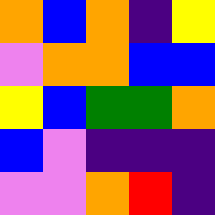[["orange", "blue", "orange", "indigo", "yellow"], ["violet", "orange", "orange", "blue", "blue"], ["yellow", "blue", "green", "green", "orange"], ["blue", "violet", "indigo", "indigo", "indigo"], ["violet", "violet", "orange", "red", "indigo"]]